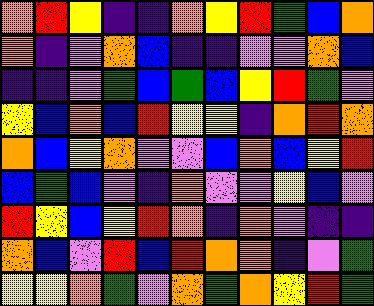[["orange", "red", "yellow", "indigo", "indigo", "orange", "yellow", "red", "green", "blue", "orange"], ["orange", "indigo", "violet", "orange", "blue", "indigo", "indigo", "violet", "violet", "orange", "blue"], ["indigo", "indigo", "violet", "green", "blue", "green", "blue", "yellow", "red", "green", "violet"], ["yellow", "blue", "orange", "blue", "red", "yellow", "yellow", "indigo", "orange", "red", "orange"], ["orange", "blue", "yellow", "orange", "violet", "violet", "blue", "orange", "blue", "yellow", "red"], ["blue", "green", "blue", "violet", "indigo", "orange", "violet", "violet", "yellow", "blue", "violet"], ["red", "yellow", "blue", "yellow", "red", "orange", "indigo", "orange", "violet", "indigo", "indigo"], ["orange", "blue", "violet", "red", "blue", "red", "orange", "orange", "indigo", "violet", "green"], ["yellow", "yellow", "orange", "green", "violet", "orange", "green", "orange", "yellow", "red", "green"]]